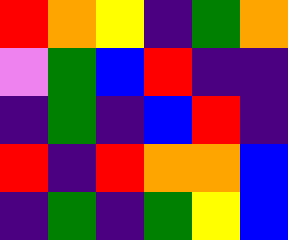[["red", "orange", "yellow", "indigo", "green", "orange"], ["violet", "green", "blue", "red", "indigo", "indigo"], ["indigo", "green", "indigo", "blue", "red", "indigo"], ["red", "indigo", "red", "orange", "orange", "blue"], ["indigo", "green", "indigo", "green", "yellow", "blue"]]